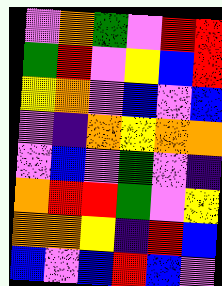[["violet", "orange", "green", "violet", "red", "red"], ["green", "red", "violet", "yellow", "blue", "red"], ["yellow", "orange", "violet", "blue", "violet", "blue"], ["violet", "indigo", "orange", "yellow", "orange", "orange"], ["violet", "blue", "violet", "green", "violet", "indigo"], ["orange", "red", "red", "green", "violet", "yellow"], ["orange", "orange", "yellow", "indigo", "red", "blue"], ["blue", "violet", "blue", "red", "blue", "violet"]]